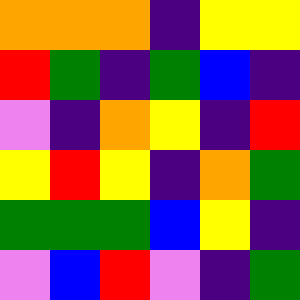[["orange", "orange", "orange", "indigo", "yellow", "yellow"], ["red", "green", "indigo", "green", "blue", "indigo"], ["violet", "indigo", "orange", "yellow", "indigo", "red"], ["yellow", "red", "yellow", "indigo", "orange", "green"], ["green", "green", "green", "blue", "yellow", "indigo"], ["violet", "blue", "red", "violet", "indigo", "green"]]